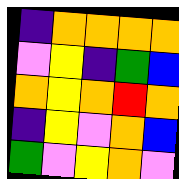[["indigo", "orange", "orange", "orange", "orange"], ["violet", "yellow", "indigo", "green", "blue"], ["orange", "yellow", "orange", "red", "orange"], ["indigo", "yellow", "violet", "orange", "blue"], ["green", "violet", "yellow", "orange", "violet"]]